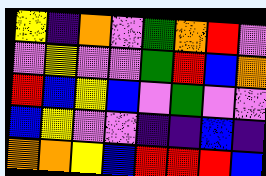[["yellow", "indigo", "orange", "violet", "green", "orange", "red", "violet"], ["violet", "yellow", "violet", "violet", "green", "red", "blue", "orange"], ["red", "blue", "yellow", "blue", "violet", "green", "violet", "violet"], ["blue", "yellow", "violet", "violet", "indigo", "indigo", "blue", "indigo"], ["orange", "orange", "yellow", "blue", "red", "red", "red", "blue"]]